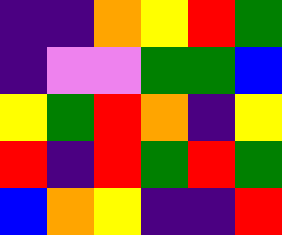[["indigo", "indigo", "orange", "yellow", "red", "green"], ["indigo", "violet", "violet", "green", "green", "blue"], ["yellow", "green", "red", "orange", "indigo", "yellow"], ["red", "indigo", "red", "green", "red", "green"], ["blue", "orange", "yellow", "indigo", "indigo", "red"]]